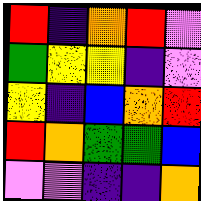[["red", "indigo", "orange", "red", "violet"], ["green", "yellow", "yellow", "indigo", "violet"], ["yellow", "indigo", "blue", "orange", "red"], ["red", "orange", "green", "green", "blue"], ["violet", "violet", "indigo", "indigo", "orange"]]